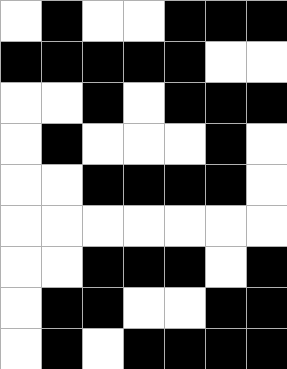[["white", "black", "white", "white", "black", "black", "black"], ["black", "black", "black", "black", "black", "white", "white"], ["white", "white", "black", "white", "black", "black", "black"], ["white", "black", "white", "white", "white", "black", "white"], ["white", "white", "black", "black", "black", "black", "white"], ["white", "white", "white", "white", "white", "white", "white"], ["white", "white", "black", "black", "black", "white", "black"], ["white", "black", "black", "white", "white", "black", "black"], ["white", "black", "white", "black", "black", "black", "black"]]